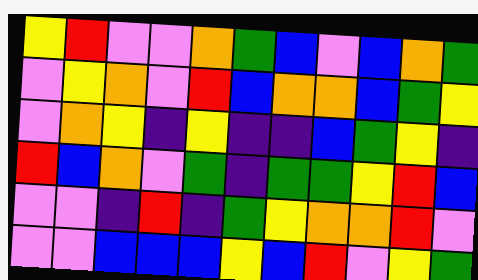[["yellow", "red", "violet", "violet", "orange", "green", "blue", "violet", "blue", "orange", "green"], ["violet", "yellow", "orange", "violet", "red", "blue", "orange", "orange", "blue", "green", "yellow"], ["violet", "orange", "yellow", "indigo", "yellow", "indigo", "indigo", "blue", "green", "yellow", "indigo"], ["red", "blue", "orange", "violet", "green", "indigo", "green", "green", "yellow", "red", "blue"], ["violet", "violet", "indigo", "red", "indigo", "green", "yellow", "orange", "orange", "red", "violet"], ["violet", "violet", "blue", "blue", "blue", "yellow", "blue", "red", "violet", "yellow", "green"]]